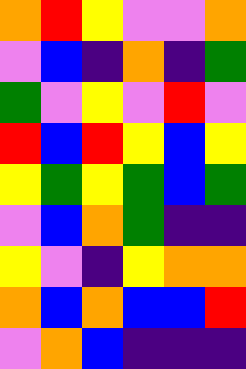[["orange", "red", "yellow", "violet", "violet", "orange"], ["violet", "blue", "indigo", "orange", "indigo", "green"], ["green", "violet", "yellow", "violet", "red", "violet"], ["red", "blue", "red", "yellow", "blue", "yellow"], ["yellow", "green", "yellow", "green", "blue", "green"], ["violet", "blue", "orange", "green", "indigo", "indigo"], ["yellow", "violet", "indigo", "yellow", "orange", "orange"], ["orange", "blue", "orange", "blue", "blue", "red"], ["violet", "orange", "blue", "indigo", "indigo", "indigo"]]